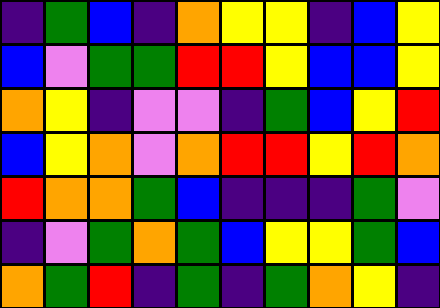[["indigo", "green", "blue", "indigo", "orange", "yellow", "yellow", "indigo", "blue", "yellow"], ["blue", "violet", "green", "green", "red", "red", "yellow", "blue", "blue", "yellow"], ["orange", "yellow", "indigo", "violet", "violet", "indigo", "green", "blue", "yellow", "red"], ["blue", "yellow", "orange", "violet", "orange", "red", "red", "yellow", "red", "orange"], ["red", "orange", "orange", "green", "blue", "indigo", "indigo", "indigo", "green", "violet"], ["indigo", "violet", "green", "orange", "green", "blue", "yellow", "yellow", "green", "blue"], ["orange", "green", "red", "indigo", "green", "indigo", "green", "orange", "yellow", "indigo"]]